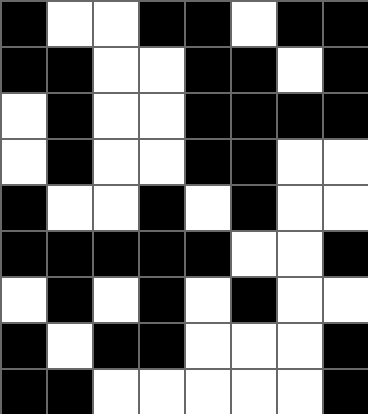[["black", "white", "white", "black", "black", "white", "black", "black"], ["black", "black", "white", "white", "black", "black", "white", "black"], ["white", "black", "white", "white", "black", "black", "black", "black"], ["white", "black", "white", "white", "black", "black", "white", "white"], ["black", "white", "white", "black", "white", "black", "white", "white"], ["black", "black", "black", "black", "black", "white", "white", "black"], ["white", "black", "white", "black", "white", "black", "white", "white"], ["black", "white", "black", "black", "white", "white", "white", "black"], ["black", "black", "white", "white", "white", "white", "white", "black"]]